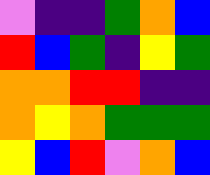[["violet", "indigo", "indigo", "green", "orange", "blue"], ["red", "blue", "green", "indigo", "yellow", "green"], ["orange", "orange", "red", "red", "indigo", "indigo"], ["orange", "yellow", "orange", "green", "green", "green"], ["yellow", "blue", "red", "violet", "orange", "blue"]]